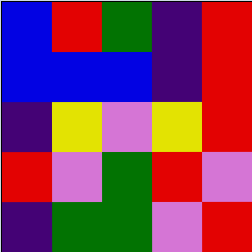[["blue", "red", "green", "indigo", "red"], ["blue", "blue", "blue", "indigo", "red"], ["indigo", "yellow", "violet", "yellow", "red"], ["red", "violet", "green", "red", "violet"], ["indigo", "green", "green", "violet", "red"]]